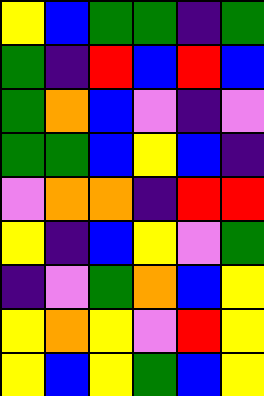[["yellow", "blue", "green", "green", "indigo", "green"], ["green", "indigo", "red", "blue", "red", "blue"], ["green", "orange", "blue", "violet", "indigo", "violet"], ["green", "green", "blue", "yellow", "blue", "indigo"], ["violet", "orange", "orange", "indigo", "red", "red"], ["yellow", "indigo", "blue", "yellow", "violet", "green"], ["indigo", "violet", "green", "orange", "blue", "yellow"], ["yellow", "orange", "yellow", "violet", "red", "yellow"], ["yellow", "blue", "yellow", "green", "blue", "yellow"]]